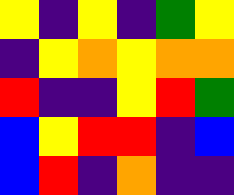[["yellow", "indigo", "yellow", "indigo", "green", "yellow"], ["indigo", "yellow", "orange", "yellow", "orange", "orange"], ["red", "indigo", "indigo", "yellow", "red", "green"], ["blue", "yellow", "red", "red", "indigo", "blue"], ["blue", "red", "indigo", "orange", "indigo", "indigo"]]